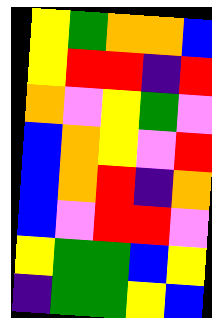[["yellow", "green", "orange", "orange", "blue"], ["yellow", "red", "red", "indigo", "red"], ["orange", "violet", "yellow", "green", "violet"], ["blue", "orange", "yellow", "violet", "red"], ["blue", "orange", "red", "indigo", "orange"], ["blue", "violet", "red", "red", "violet"], ["yellow", "green", "green", "blue", "yellow"], ["indigo", "green", "green", "yellow", "blue"]]